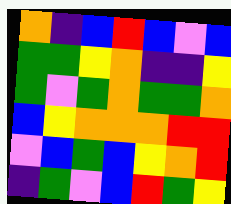[["orange", "indigo", "blue", "red", "blue", "violet", "blue"], ["green", "green", "yellow", "orange", "indigo", "indigo", "yellow"], ["green", "violet", "green", "orange", "green", "green", "orange"], ["blue", "yellow", "orange", "orange", "orange", "red", "red"], ["violet", "blue", "green", "blue", "yellow", "orange", "red"], ["indigo", "green", "violet", "blue", "red", "green", "yellow"]]